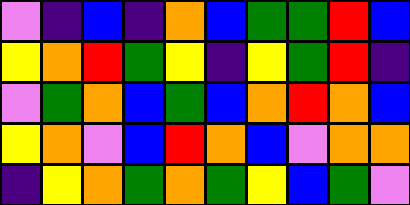[["violet", "indigo", "blue", "indigo", "orange", "blue", "green", "green", "red", "blue"], ["yellow", "orange", "red", "green", "yellow", "indigo", "yellow", "green", "red", "indigo"], ["violet", "green", "orange", "blue", "green", "blue", "orange", "red", "orange", "blue"], ["yellow", "orange", "violet", "blue", "red", "orange", "blue", "violet", "orange", "orange"], ["indigo", "yellow", "orange", "green", "orange", "green", "yellow", "blue", "green", "violet"]]